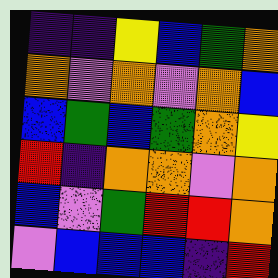[["indigo", "indigo", "yellow", "blue", "green", "orange"], ["orange", "violet", "orange", "violet", "orange", "blue"], ["blue", "green", "blue", "green", "orange", "yellow"], ["red", "indigo", "orange", "orange", "violet", "orange"], ["blue", "violet", "green", "red", "red", "orange"], ["violet", "blue", "blue", "blue", "indigo", "red"]]